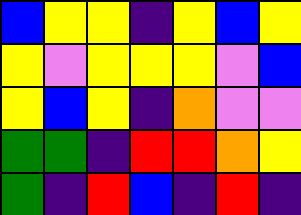[["blue", "yellow", "yellow", "indigo", "yellow", "blue", "yellow"], ["yellow", "violet", "yellow", "yellow", "yellow", "violet", "blue"], ["yellow", "blue", "yellow", "indigo", "orange", "violet", "violet"], ["green", "green", "indigo", "red", "red", "orange", "yellow"], ["green", "indigo", "red", "blue", "indigo", "red", "indigo"]]